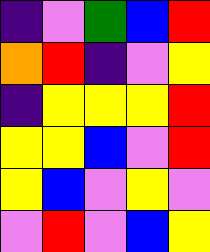[["indigo", "violet", "green", "blue", "red"], ["orange", "red", "indigo", "violet", "yellow"], ["indigo", "yellow", "yellow", "yellow", "red"], ["yellow", "yellow", "blue", "violet", "red"], ["yellow", "blue", "violet", "yellow", "violet"], ["violet", "red", "violet", "blue", "yellow"]]